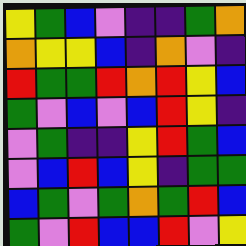[["yellow", "green", "blue", "violet", "indigo", "indigo", "green", "orange"], ["orange", "yellow", "yellow", "blue", "indigo", "orange", "violet", "indigo"], ["red", "green", "green", "red", "orange", "red", "yellow", "blue"], ["green", "violet", "blue", "violet", "blue", "red", "yellow", "indigo"], ["violet", "green", "indigo", "indigo", "yellow", "red", "green", "blue"], ["violet", "blue", "red", "blue", "yellow", "indigo", "green", "green"], ["blue", "green", "violet", "green", "orange", "green", "red", "blue"], ["green", "violet", "red", "blue", "blue", "red", "violet", "yellow"]]